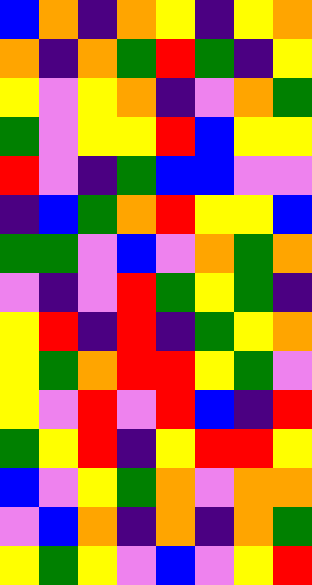[["blue", "orange", "indigo", "orange", "yellow", "indigo", "yellow", "orange"], ["orange", "indigo", "orange", "green", "red", "green", "indigo", "yellow"], ["yellow", "violet", "yellow", "orange", "indigo", "violet", "orange", "green"], ["green", "violet", "yellow", "yellow", "red", "blue", "yellow", "yellow"], ["red", "violet", "indigo", "green", "blue", "blue", "violet", "violet"], ["indigo", "blue", "green", "orange", "red", "yellow", "yellow", "blue"], ["green", "green", "violet", "blue", "violet", "orange", "green", "orange"], ["violet", "indigo", "violet", "red", "green", "yellow", "green", "indigo"], ["yellow", "red", "indigo", "red", "indigo", "green", "yellow", "orange"], ["yellow", "green", "orange", "red", "red", "yellow", "green", "violet"], ["yellow", "violet", "red", "violet", "red", "blue", "indigo", "red"], ["green", "yellow", "red", "indigo", "yellow", "red", "red", "yellow"], ["blue", "violet", "yellow", "green", "orange", "violet", "orange", "orange"], ["violet", "blue", "orange", "indigo", "orange", "indigo", "orange", "green"], ["yellow", "green", "yellow", "violet", "blue", "violet", "yellow", "red"]]